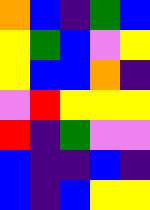[["orange", "blue", "indigo", "green", "blue"], ["yellow", "green", "blue", "violet", "yellow"], ["yellow", "blue", "blue", "orange", "indigo"], ["violet", "red", "yellow", "yellow", "yellow"], ["red", "indigo", "green", "violet", "violet"], ["blue", "indigo", "indigo", "blue", "indigo"], ["blue", "indigo", "blue", "yellow", "yellow"]]